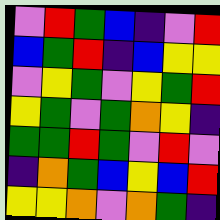[["violet", "red", "green", "blue", "indigo", "violet", "red"], ["blue", "green", "red", "indigo", "blue", "yellow", "yellow"], ["violet", "yellow", "green", "violet", "yellow", "green", "red"], ["yellow", "green", "violet", "green", "orange", "yellow", "indigo"], ["green", "green", "red", "green", "violet", "red", "violet"], ["indigo", "orange", "green", "blue", "yellow", "blue", "red"], ["yellow", "yellow", "orange", "violet", "orange", "green", "indigo"]]